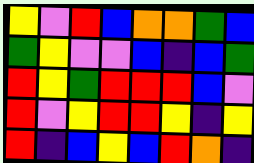[["yellow", "violet", "red", "blue", "orange", "orange", "green", "blue"], ["green", "yellow", "violet", "violet", "blue", "indigo", "blue", "green"], ["red", "yellow", "green", "red", "red", "red", "blue", "violet"], ["red", "violet", "yellow", "red", "red", "yellow", "indigo", "yellow"], ["red", "indigo", "blue", "yellow", "blue", "red", "orange", "indigo"]]